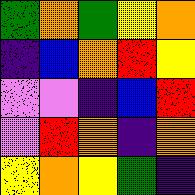[["green", "orange", "green", "yellow", "orange"], ["indigo", "blue", "orange", "red", "yellow"], ["violet", "violet", "indigo", "blue", "red"], ["violet", "red", "orange", "indigo", "orange"], ["yellow", "orange", "yellow", "green", "indigo"]]